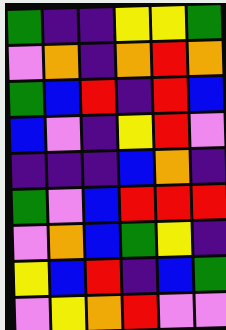[["green", "indigo", "indigo", "yellow", "yellow", "green"], ["violet", "orange", "indigo", "orange", "red", "orange"], ["green", "blue", "red", "indigo", "red", "blue"], ["blue", "violet", "indigo", "yellow", "red", "violet"], ["indigo", "indigo", "indigo", "blue", "orange", "indigo"], ["green", "violet", "blue", "red", "red", "red"], ["violet", "orange", "blue", "green", "yellow", "indigo"], ["yellow", "blue", "red", "indigo", "blue", "green"], ["violet", "yellow", "orange", "red", "violet", "violet"]]